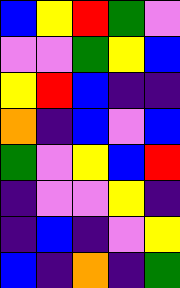[["blue", "yellow", "red", "green", "violet"], ["violet", "violet", "green", "yellow", "blue"], ["yellow", "red", "blue", "indigo", "indigo"], ["orange", "indigo", "blue", "violet", "blue"], ["green", "violet", "yellow", "blue", "red"], ["indigo", "violet", "violet", "yellow", "indigo"], ["indigo", "blue", "indigo", "violet", "yellow"], ["blue", "indigo", "orange", "indigo", "green"]]